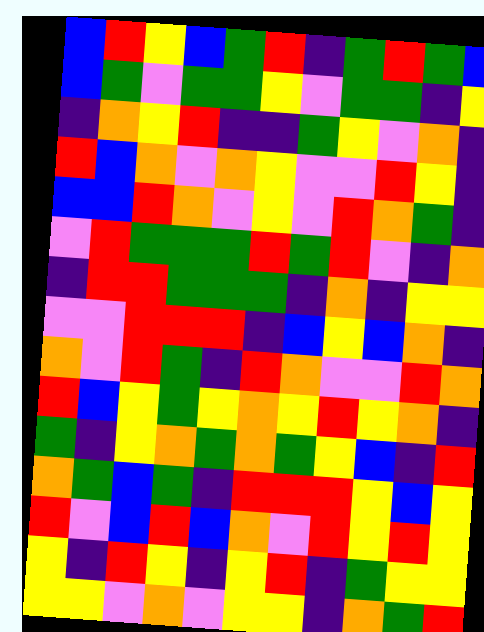[["blue", "red", "yellow", "blue", "green", "red", "indigo", "green", "red", "green", "blue"], ["blue", "green", "violet", "green", "green", "yellow", "violet", "green", "green", "indigo", "yellow"], ["indigo", "orange", "yellow", "red", "indigo", "indigo", "green", "yellow", "violet", "orange", "indigo"], ["red", "blue", "orange", "violet", "orange", "yellow", "violet", "violet", "red", "yellow", "indigo"], ["blue", "blue", "red", "orange", "violet", "yellow", "violet", "red", "orange", "green", "indigo"], ["violet", "red", "green", "green", "green", "red", "green", "red", "violet", "indigo", "orange"], ["indigo", "red", "red", "green", "green", "green", "indigo", "orange", "indigo", "yellow", "yellow"], ["violet", "violet", "red", "red", "red", "indigo", "blue", "yellow", "blue", "orange", "indigo"], ["orange", "violet", "red", "green", "indigo", "red", "orange", "violet", "violet", "red", "orange"], ["red", "blue", "yellow", "green", "yellow", "orange", "yellow", "red", "yellow", "orange", "indigo"], ["green", "indigo", "yellow", "orange", "green", "orange", "green", "yellow", "blue", "indigo", "red"], ["orange", "green", "blue", "green", "indigo", "red", "red", "red", "yellow", "blue", "yellow"], ["red", "violet", "blue", "red", "blue", "orange", "violet", "red", "yellow", "red", "yellow"], ["yellow", "indigo", "red", "yellow", "indigo", "yellow", "red", "indigo", "green", "yellow", "yellow"], ["yellow", "yellow", "violet", "orange", "violet", "yellow", "yellow", "indigo", "orange", "green", "red"]]